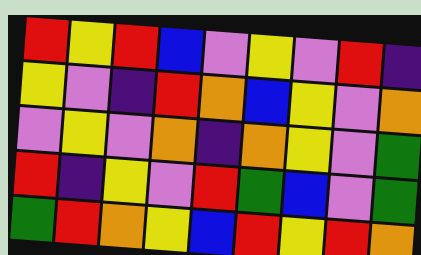[["red", "yellow", "red", "blue", "violet", "yellow", "violet", "red", "indigo"], ["yellow", "violet", "indigo", "red", "orange", "blue", "yellow", "violet", "orange"], ["violet", "yellow", "violet", "orange", "indigo", "orange", "yellow", "violet", "green"], ["red", "indigo", "yellow", "violet", "red", "green", "blue", "violet", "green"], ["green", "red", "orange", "yellow", "blue", "red", "yellow", "red", "orange"]]